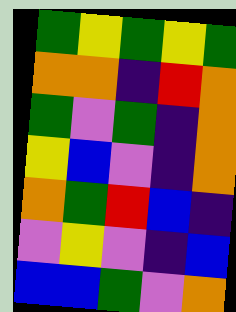[["green", "yellow", "green", "yellow", "green"], ["orange", "orange", "indigo", "red", "orange"], ["green", "violet", "green", "indigo", "orange"], ["yellow", "blue", "violet", "indigo", "orange"], ["orange", "green", "red", "blue", "indigo"], ["violet", "yellow", "violet", "indigo", "blue"], ["blue", "blue", "green", "violet", "orange"]]